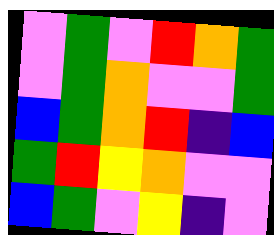[["violet", "green", "violet", "red", "orange", "green"], ["violet", "green", "orange", "violet", "violet", "green"], ["blue", "green", "orange", "red", "indigo", "blue"], ["green", "red", "yellow", "orange", "violet", "violet"], ["blue", "green", "violet", "yellow", "indigo", "violet"]]